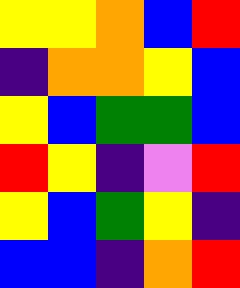[["yellow", "yellow", "orange", "blue", "red"], ["indigo", "orange", "orange", "yellow", "blue"], ["yellow", "blue", "green", "green", "blue"], ["red", "yellow", "indigo", "violet", "red"], ["yellow", "blue", "green", "yellow", "indigo"], ["blue", "blue", "indigo", "orange", "red"]]